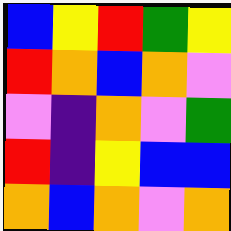[["blue", "yellow", "red", "green", "yellow"], ["red", "orange", "blue", "orange", "violet"], ["violet", "indigo", "orange", "violet", "green"], ["red", "indigo", "yellow", "blue", "blue"], ["orange", "blue", "orange", "violet", "orange"]]